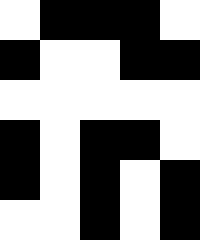[["white", "black", "black", "black", "white"], ["black", "white", "white", "black", "black"], ["white", "white", "white", "white", "white"], ["black", "white", "black", "black", "white"], ["black", "white", "black", "white", "black"], ["white", "white", "black", "white", "black"]]